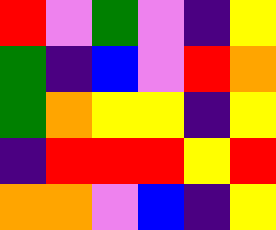[["red", "violet", "green", "violet", "indigo", "yellow"], ["green", "indigo", "blue", "violet", "red", "orange"], ["green", "orange", "yellow", "yellow", "indigo", "yellow"], ["indigo", "red", "red", "red", "yellow", "red"], ["orange", "orange", "violet", "blue", "indigo", "yellow"]]